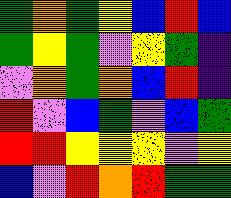[["green", "orange", "green", "yellow", "blue", "red", "blue"], ["green", "yellow", "green", "violet", "yellow", "green", "indigo"], ["violet", "orange", "green", "orange", "blue", "red", "indigo"], ["red", "violet", "blue", "green", "violet", "blue", "green"], ["red", "red", "yellow", "yellow", "yellow", "violet", "yellow"], ["blue", "violet", "red", "orange", "red", "green", "green"]]